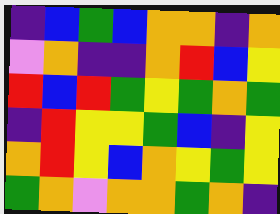[["indigo", "blue", "green", "blue", "orange", "orange", "indigo", "orange"], ["violet", "orange", "indigo", "indigo", "orange", "red", "blue", "yellow"], ["red", "blue", "red", "green", "yellow", "green", "orange", "green"], ["indigo", "red", "yellow", "yellow", "green", "blue", "indigo", "yellow"], ["orange", "red", "yellow", "blue", "orange", "yellow", "green", "yellow"], ["green", "orange", "violet", "orange", "orange", "green", "orange", "indigo"]]